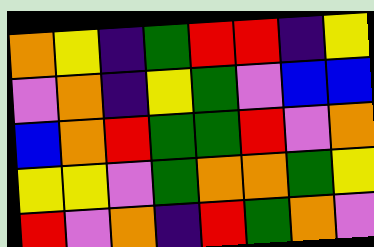[["orange", "yellow", "indigo", "green", "red", "red", "indigo", "yellow"], ["violet", "orange", "indigo", "yellow", "green", "violet", "blue", "blue"], ["blue", "orange", "red", "green", "green", "red", "violet", "orange"], ["yellow", "yellow", "violet", "green", "orange", "orange", "green", "yellow"], ["red", "violet", "orange", "indigo", "red", "green", "orange", "violet"]]